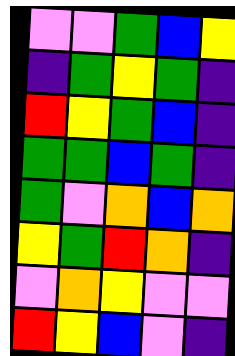[["violet", "violet", "green", "blue", "yellow"], ["indigo", "green", "yellow", "green", "indigo"], ["red", "yellow", "green", "blue", "indigo"], ["green", "green", "blue", "green", "indigo"], ["green", "violet", "orange", "blue", "orange"], ["yellow", "green", "red", "orange", "indigo"], ["violet", "orange", "yellow", "violet", "violet"], ["red", "yellow", "blue", "violet", "indigo"]]